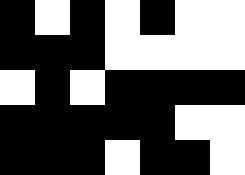[["black", "white", "black", "white", "black", "white", "white"], ["black", "black", "black", "white", "white", "white", "white"], ["white", "black", "white", "black", "black", "black", "black"], ["black", "black", "black", "black", "black", "white", "white"], ["black", "black", "black", "white", "black", "black", "white"]]